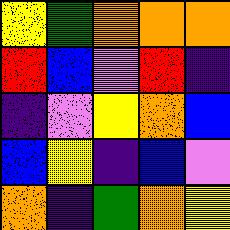[["yellow", "green", "orange", "orange", "orange"], ["red", "blue", "violet", "red", "indigo"], ["indigo", "violet", "yellow", "orange", "blue"], ["blue", "yellow", "indigo", "blue", "violet"], ["orange", "indigo", "green", "orange", "yellow"]]